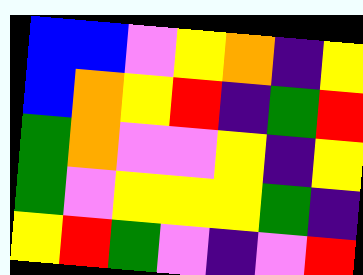[["blue", "blue", "violet", "yellow", "orange", "indigo", "yellow"], ["blue", "orange", "yellow", "red", "indigo", "green", "red"], ["green", "orange", "violet", "violet", "yellow", "indigo", "yellow"], ["green", "violet", "yellow", "yellow", "yellow", "green", "indigo"], ["yellow", "red", "green", "violet", "indigo", "violet", "red"]]